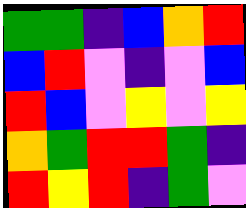[["green", "green", "indigo", "blue", "orange", "red"], ["blue", "red", "violet", "indigo", "violet", "blue"], ["red", "blue", "violet", "yellow", "violet", "yellow"], ["orange", "green", "red", "red", "green", "indigo"], ["red", "yellow", "red", "indigo", "green", "violet"]]